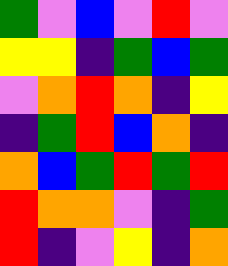[["green", "violet", "blue", "violet", "red", "violet"], ["yellow", "yellow", "indigo", "green", "blue", "green"], ["violet", "orange", "red", "orange", "indigo", "yellow"], ["indigo", "green", "red", "blue", "orange", "indigo"], ["orange", "blue", "green", "red", "green", "red"], ["red", "orange", "orange", "violet", "indigo", "green"], ["red", "indigo", "violet", "yellow", "indigo", "orange"]]